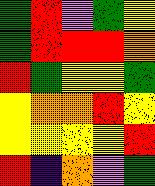[["green", "red", "violet", "green", "yellow"], ["green", "red", "red", "red", "orange"], ["red", "green", "yellow", "yellow", "green"], ["yellow", "orange", "orange", "red", "yellow"], ["yellow", "yellow", "yellow", "yellow", "red"], ["red", "indigo", "orange", "violet", "green"]]